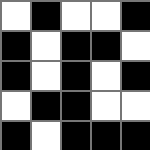[["white", "black", "white", "white", "black"], ["black", "white", "black", "black", "white"], ["black", "white", "black", "white", "black"], ["white", "black", "black", "white", "white"], ["black", "white", "black", "black", "black"]]